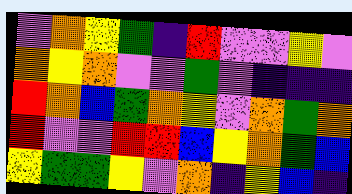[["violet", "orange", "yellow", "green", "indigo", "red", "violet", "violet", "yellow", "violet"], ["orange", "yellow", "orange", "violet", "violet", "green", "violet", "indigo", "indigo", "indigo"], ["red", "orange", "blue", "green", "orange", "yellow", "violet", "orange", "green", "orange"], ["red", "violet", "violet", "red", "red", "blue", "yellow", "orange", "green", "blue"], ["yellow", "green", "green", "yellow", "violet", "orange", "indigo", "yellow", "blue", "indigo"]]